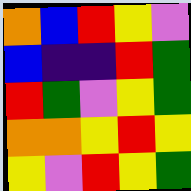[["orange", "blue", "red", "yellow", "violet"], ["blue", "indigo", "indigo", "red", "green"], ["red", "green", "violet", "yellow", "green"], ["orange", "orange", "yellow", "red", "yellow"], ["yellow", "violet", "red", "yellow", "green"]]